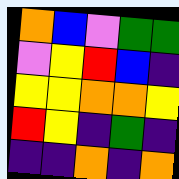[["orange", "blue", "violet", "green", "green"], ["violet", "yellow", "red", "blue", "indigo"], ["yellow", "yellow", "orange", "orange", "yellow"], ["red", "yellow", "indigo", "green", "indigo"], ["indigo", "indigo", "orange", "indigo", "orange"]]